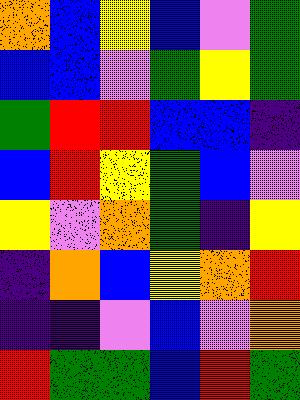[["orange", "blue", "yellow", "blue", "violet", "green"], ["blue", "blue", "violet", "green", "yellow", "green"], ["green", "red", "red", "blue", "blue", "indigo"], ["blue", "red", "yellow", "green", "blue", "violet"], ["yellow", "violet", "orange", "green", "indigo", "yellow"], ["indigo", "orange", "blue", "yellow", "orange", "red"], ["indigo", "indigo", "violet", "blue", "violet", "orange"], ["red", "green", "green", "blue", "red", "green"]]